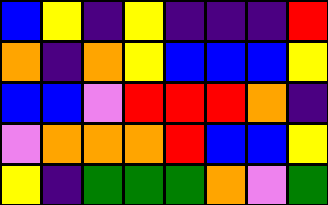[["blue", "yellow", "indigo", "yellow", "indigo", "indigo", "indigo", "red"], ["orange", "indigo", "orange", "yellow", "blue", "blue", "blue", "yellow"], ["blue", "blue", "violet", "red", "red", "red", "orange", "indigo"], ["violet", "orange", "orange", "orange", "red", "blue", "blue", "yellow"], ["yellow", "indigo", "green", "green", "green", "orange", "violet", "green"]]